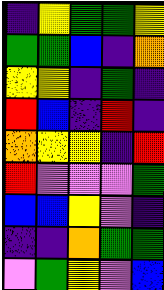[["indigo", "yellow", "green", "green", "yellow"], ["green", "green", "blue", "indigo", "orange"], ["yellow", "yellow", "indigo", "green", "indigo"], ["red", "blue", "indigo", "red", "indigo"], ["orange", "yellow", "yellow", "indigo", "red"], ["red", "violet", "violet", "violet", "green"], ["blue", "blue", "yellow", "violet", "indigo"], ["indigo", "indigo", "orange", "green", "green"], ["violet", "green", "yellow", "violet", "blue"]]